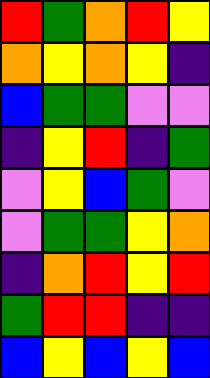[["red", "green", "orange", "red", "yellow"], ["orange", "yellow", "orange", "yellow", "indigo"], ["blue", "green", "green", "violet", "violet"], ["indigo", "yellow", "red", "indigo", "green"], ["violet", "yellow", "blue", "green", "violet"], ["violet", "green", "green", "yellow", "orange"], ["indigo", "orange", "red", "yellow", "red"], ["green", "red", "red", "indigo", "indigo"], ["blue", "yellow", "blue", "yellow", "blue"]]